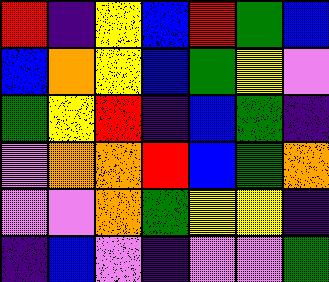[["red", "indigo", "yellow", "blue", "red", "green", "blue"], ["blue", "orange", "yellow", "blue", "green", "yellow", "violet"], ["green", "yellow", "red", "indigo", "blue", "green", "indigo"], ["violet", "orange", "orange", "red", "blue", "green", "orange"], ["violet", "violet", "orange", "green", "yellow", "yellow", "indigo"], ["indigo", "blue", "violet", "indigo", "violet", "violet", "green"]]